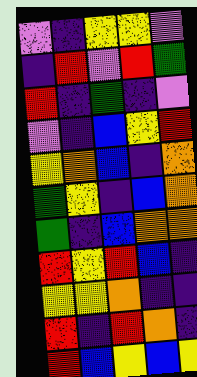[["violet", "indigo", "yellow", "yellow", "violet"], ["indigo", "red", "violet", "red", "green"], ["red", "indigo", "green", "indigo", "violet"], ["violet", "indigo", "blue", "yellow", "red"], ["yellow", "orange", "blue", "indigo", "orange"], ["green", "yellow", "indigo", "blue", "orange"], ["green", "indigo", "blue", "orange", "orange"], ["red", "yellow", "red", "blue", "indigo"], ["yellow", "yellow", "orange", "indigo", "indigo"], ["red", "indigo", "red", "orange", "indigo"], ["red", "blue", "yellow", "blue", "yellow"]]